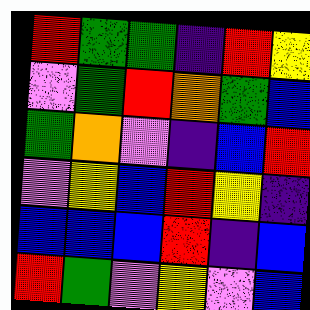[["red", "green", "green", "indigo", "red", "yellow"], ["violet", "green", "red", "orange", "green", "blue"], ["green", "orange", "violet", "indigo", "blue", "red"], ["violet", "yellow", "blue", "red", "yellow", "indigo"], ["blue", "blue", "blue", "red", "indigo", "blue"], ["red", "green", "violet", "yellow", "violet", "blue"]]